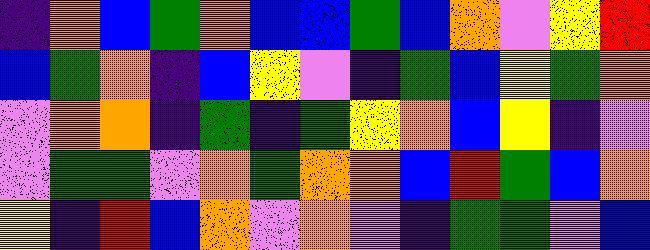[["indigo", "orange", "blue", "green", "orange", "blue", "blue", "green", "blue", "orange", "violet", "yellow", "red"], ["blue", "green", "orange", "indigo", "blue", "yellow", "violet", "indigo", "green", "blue", "yellow", "green", "orange"], ["violet", "orange", "orange", "indigo", "green", "indigo", "green", "yellow", "orange", "blue", "yellow", "indigo", "violet"], ["violet", "green", "green", "violet", "orange", "green", "orange", "orange", "blue", "red", "green", "blue", "orange"], ["yellow", "indigo", "red", "blue", "orange", "violet", "orange", "violet", "indigo", "green", "green", "violet", "blue"]]